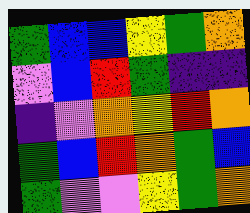[["green", "blue", "blue", "yellow", "green", "orange"], ["violet", "blue", "red", "green", "indigo", "indigo"], ["indigo", "violet", "orange", "yellow", "red", "orange"], ["green", "blue", "red", "orange", "green", "blue"], ["green", "violet", "violet", "yellow", "green", "orange"]]